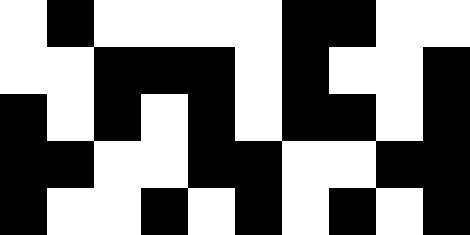[["white", "black", "white", "white", "white", "white", "black", "black", "white", "white"], ["white", "white", "black", "black", "black", "white", "black", "white", "white", "black"], ["black", "white", "black", "white", "black", "white", "black", "black", "white", "black"], ["black", "black", "white", "white", "black", "black", "white", "white", "black", "black"], ["black", "white", "white", "black", "white", "black", "white", "black", "white", "black"]]